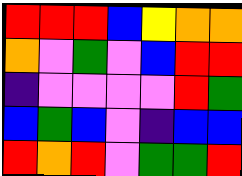[["red", "red", "red", "blue", "yellow", "orange", "orange"], ["orange", "violet", "green", "violet", "blue", "red", "red"], ["indigo", "violet", "violet", "violet", "violet", "red", "green"], ["blue", "green", "blue", "violet", "indigo", "blue", "blue"], ["red", "orange", "red", "violet", "green", "green", "red"]]